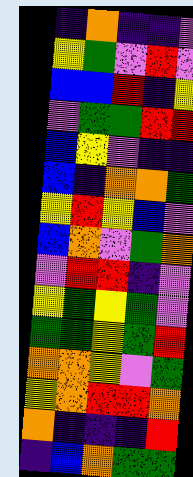[["indigo", "orange", "indigo", "indigo", "violet"], ["yellow", "green", "violet", "red", "violet"], ["blue", "blue", "red", "indigo", "yellow"], ["violet", "green", "green", "red", "red"], ["blue", "yellow", "violet", "indigo", "indigo"], ["blue", "indigo", "orange", "orange", "green"], ["yellow", "red", "yellow", "blue", "violet"], ["blue", "orange", "violet", "green", "orange"], ["violet", "red", "red", "indigo", "violet"], ["yellow", "green", "yellow", "green", "violet"], ["green", "green", "yellow", "green", "red"], ["orange", "orange", "yellow", "violet", "green"], ["yellow", "orange", "red", "red", "orange"], ["orange", "indigo", "indigo", "indigo", "red"], ["indigo", "blue", "orange", "green", "green"]]